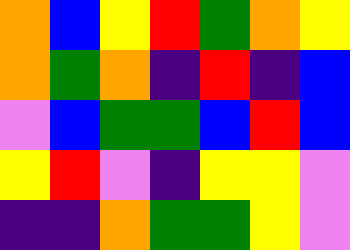[["orange", "blue", "yellow", "red", "green", "orange", "yellow"], ["orange", "green", "orange", "indigo", "red", "indigo", "blue"], ["violet", "blue", "green", "green", "blue", "red", "blue"], ["yellow", "red", "violet", "indigo", "yellow", "yellow", "violet"], ["indigo", "indigo", "orange", "green", "green", "yellow", "violet"]]